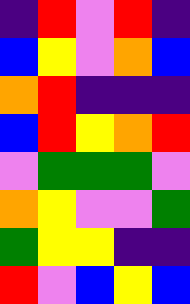[["indigo", "red", "violet", "red", "indigo"], ["blue", "yellow", "violet", "orange", "blue"], ["orange", "red", "indigo", "indigo", "indigo"], ["blue", "red", "yellow", "orange", "red"], ["violet", "green", "green", "green", "violet"], ["orange", "yellow", "violet", "violet", "green"], ["green", "yellow", "yellow", "indigo", "indigo"], ["red", "violet", "blue", "yellow", "blue"]]